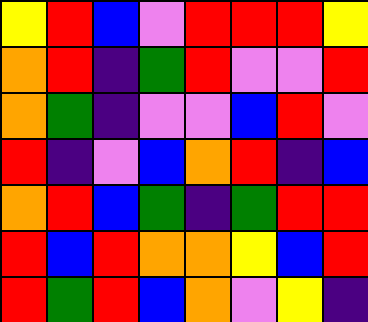[["yellow", "red", "blue", "violet", "red", "red", "red", "yellow"], ["orange", "red", "indigo", "green", "red", "violet", "violet", "red"], ["orange", "green", "indigo", "violet", "violet", "blue", "red", "violet"], ["red", "indigo", "violet", "blue", "orange", "red", "indigo", "blue"], ["orange", "red", "blue", "green", "indigo", "green", "red", "red"], ["red", "blue", "red", "orange", "orange", "yellow", "blue", "red"], ["red", "green", "red", "blue", "orange", "violet", "yellow", "indigo"]]